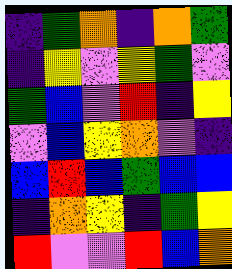[["indigo", "green", "orange", "indigo", "orange", "green"], ["indigo", "yellow", "violet", "yellow", "green", "violet"], ["green", "blue", "violet", "red", "indigo", "yellow"], ["violet", "blue", "yellow", "orange", "violet", "indigo"], ["blue", "red", "blue", "green", "blue", "blue"], ["indigo", "orange", "yellow", "indigo", "green", "yellow"], ["red", "violet", "violet", "red", "blue", "orange"]]